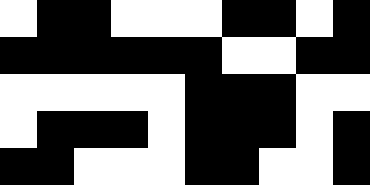[["white", "black", "black", "white", "white", "white", "black", "black", "white", "black"], ["black", "black", "black", "black", "black", "black", "white", "white", "black", "black"], ["white", "white", "white", "white", "white", "black", "black", "black", "white", "white"], ["white", "black", "black", "black", "white", "black", "black", "black", "white", "black"], ["black", "black", "white", "white", "white", "black", "black", "white", "white", "black"]]